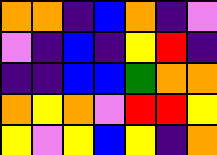[["orange", "orange", "indigo", "blue", "orange", "indigo", "violet"], ["violet", "indigo", "blue", "indigo", "yellow", "red", "indigo"], ["indigo", "indigo", "blue", "blue", "green", "orange", "orange"], ["orange", "yellow", "orange", "violet", "red", "red", "yellow"], ["yellow", "violet", "yellow", "blue", "yellow", "indigo", "orange"]]